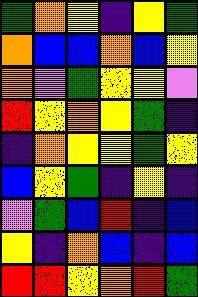[["green", "orange", "yellow", "indigo", "yellow", "green"], ["orange", "blue", "blue", "orange", "blue", "yellow"], ["orange", "violet", "green", "yellow", "yellow", "violet"], ["red", "yellow", "orange", "yellow", "green", "indigo"], ["indigo", "orange", "yellow", "yellow", "green", "yellow"], ["blue", "yellow", "green", "indigo", "yellow", "indigo"], ["violet", "green", "blue", "red", "indigo", "blue"], ["yellow", "indigo", "orange", "blue", "indigo", "blue"], ["red", "red", "yellow", "orange", "red", "green"]]